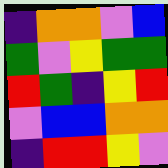[["indigo", "orange", "orange", "violet", "blue"], ["green", "violet", "yellow", "green", "green"], ["red", "green", "indigo", "yellow", "red"], ["violet", "blue", "blue", "orange", "orange"], ["indigo", "red", "red", "yellow", "violet"]]